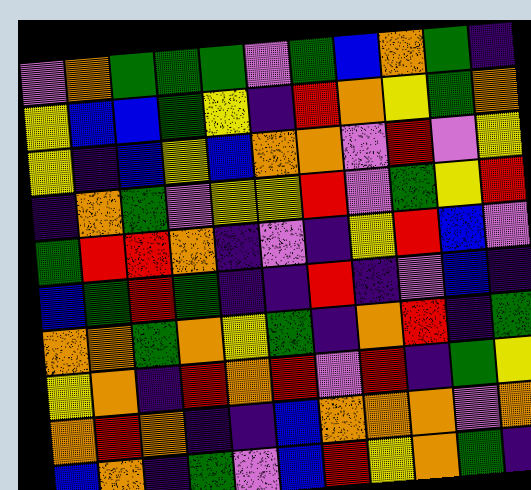[["violet", "orange", "green", "green", "green", "violet", "green", "blue", "orange", "green", "indigo"], ["yellow", "blue", "blue", "green", "yellow", "indigo", "red", "orange", "yellow", "green", "orange"], ["yellow", "indigo", "blue", "yellow", "blue", "orange", "orange", "violet", "red", "violet", "yellow"], ["indigo", "orange", "green", "violet", "yellow", "yellow", "red", "violet", "green", "yellow", "red"], ["green", "red", "red", "orange", "indigo", "violet", "indigo", "yellow", "red", "blue", "violet"], ["blue", "green", "red", "green", "indigo", "indigo", "red", "indigo", "violet", "blue", "indigo"], ["orange", "orange", "green", "orange", "yellow", "green", "indigo", "orange", "red", "indigo", "green"], ["yellow", "orange", "indigo", "red", "orange", "red", "violet", "red", "indigo", "green", "yellow"], ["orange", "red", "orange", "indigo", "indigo", "blue", "orange", "orange", "orange", "violet", "orange"], ["blue", "orange", "indigo", "green", "violet", "blue", "red", "yellow", "orange", "green", "indigo"]]